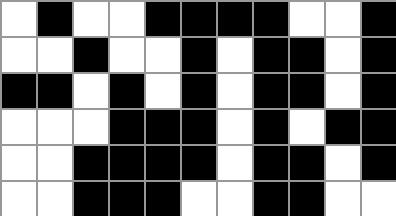[["white", "black", "white", "white", "black", "black", "black", "black", "white", "white", "black"], ["white", "white", "black", "white", "white", "black", "white", "black", "black", "white", "black"], ["black", "black", "white", "black", "white", "black", "white", "black", "black", "white", "black"], ["white", "white", "white", "black", "black", "black", "white", "black", "white", "black", "black"], ["white", "white", "black", "black", "black", "black", "white", "black", "black", "white", "black"], ["white", "white", "black", "black", "black", "white", "white", "black", "black", "white", "white"]]